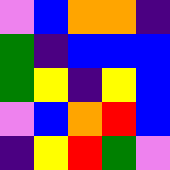[["violet", "blue", "orange", "orange", "indigo"], ["green", "indigo", "blue", "blue", "blue"], ["green", "yellow", "indigo", "yellow", "blue"], ["violet", "blue", "orange", "red", "blue"], ["indigo", "yellow", "red", "green", "violet"]]